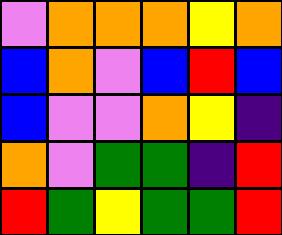[["violet", "orange", "orange", "orange", "yellow", "orange"], ["blue", "orange", "violet", "blue", "red", "blue"], ["blue", "violet", "violet", "orange", "yellow", "indigo"], ["orange", "violet", "green", "green", "indigo", "red"], ["red", "green", "yellow", "green", "green", "red"]]